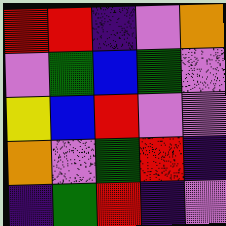[["red", "red", "indigo", "violet", "orange"], ["violet", "green", "blue", "green", "violet"], ["yellow", "blue", "red", "violet", "violet"], ["orange", "violet", "green", "red", "indigo"], ["indigo", "green", "red", "indigo", "violet"]]